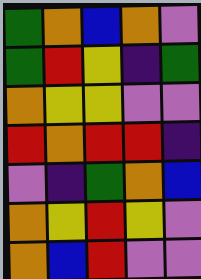[["green", "orange", "blue", "orange", "violet"], ["green", "red", "yellow", "indigo", "green"], ["orange", "yellow", "yellow", "violet", "violet"], ["red", "orange", "red", "red", "indigo"], ["violet", "indigo", "green", "orange", "blue"], ["orange", "yellow", "red", "yellow", "violet"], ["orange", "blue", "red", "violet", "violet"]]